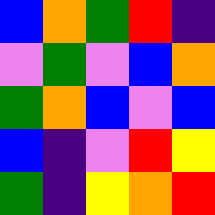[["blue", "orange", "green", "red", "indigo"], ["violet", "green", "violet", "blue", "orange"], ["green", "orange", "blue", "violet", "blue"], ["blue", "indigo", "violet", "red", "yellow"], ["green", "indigo", "yellow", "orange", "red"]]